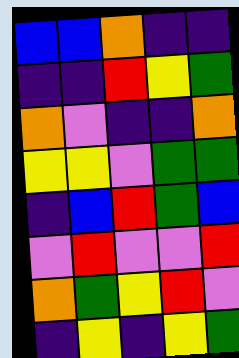[["blue", "blue", "orange", "indigo", "indigo"], ["indigo", "indigo", "red", "yellow", "green"], ["orange", "violet", "indigo", "indigo", "orange"], ["yellow", "yellow", "violet", "green", "green"], ["indigo", "blue", "red", "green", "blue"], ["violet", "red", "violet", "violet", "red"], ["orange", "green", "yellow", "red", "violet"], ["indigo", "yellow", "indigo", "yellow", "green"]]